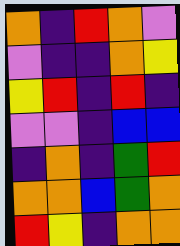[["orange", "indigo", "red", "orange", "violet"], ["violet", "indigo", "indigo", "orange", "yellow"], ["yellow", "red", "indigo", "red", "indigo"], ["violet", "violet", "indigo", "blue", "blue"], ["indigo", "orange", "indigo", "green", "red"], ["orange", "orange", "blue", "green", "orange"], ["red", "yellow", "indigo", "orange", "orange"]]